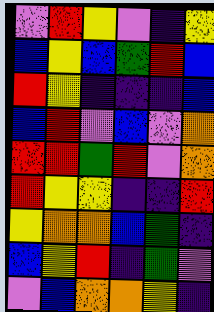[["violet", "red", "yellow", "violet", "indigo", "yellow"], ["blue", "yellow", "blue", "green", "red", "blue"], ["red", "yellow", "indigo", "indigo", "indigo", "blue"], ["blue", "red", "violet", "blue", "violet", "orange"], ["red", "red", "green", "red", "violet", "orange"], ["red", "yellow", "yellow", "indigo", "indigo", "red"], ["yellow", "orange", "orange", "blue", "green", "indigo"], ["blue", "yellow", "red", "indigo", "green", "violet"], ["violet", "blue", "orange", "orange", "yellow", "indigo"]]